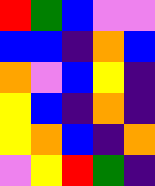[["red", "green", "blue", "violet", "violet"], ["blue", "blue", "indigo", "orange", "blue"], ["orange", "violet", "blue", "yellow", "indigo"], ["yellow", "blue", "indigo", "orange", "indigo"], ["yellow", "orange", "blue", "indigo", "orange"], ["violet", "yellow", "red", "green", "indigo"]]